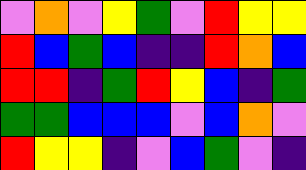[["violet", "orange", "violet", "yellow", "green", "violet", "red", "yellow", "yellow"], ["red", "blue", "green", "blue", "indigo", "indigo", "red", "orange", "blue"], ["red", "red", "indigo", "green", "red", "yellow", "blue", "indigo", "green"], ["green", "green", "blue", "blue", "blue", "violet", "blue", "orange", "violet"], ["red", "yellow", "yellow", "indigo", "violet", "blue", "green", "violet", "indigo"]]